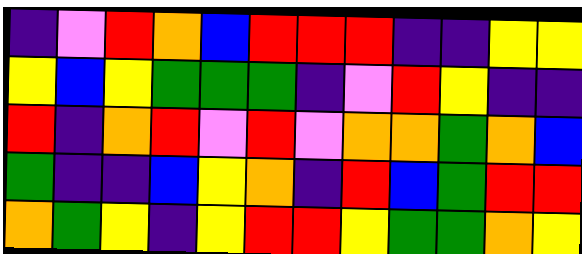[["indigo", "violet", "red", "orange", "blue", "red", "red", "red", "indigo", "indigo", "yellow", "yellow"], ["yellow", "blue", "yellow", "green", "green", "green", "indigo", "violet", "red", "yellow", "indigo", "indigo"], ["red", "indigo", "orange", "red", "violet", "red", "violet", "orange", "orange", "green", "orange", "blue"], ["green", "indigo", "indigo", "blue", "yellow", "orange", "indigo", "red", "blue", "green", "red", "red"], ["orange", "green", "yellow", "indigo", "yellow", "red", "red", "yellow", "green", "green", "orange", "yellow"]]